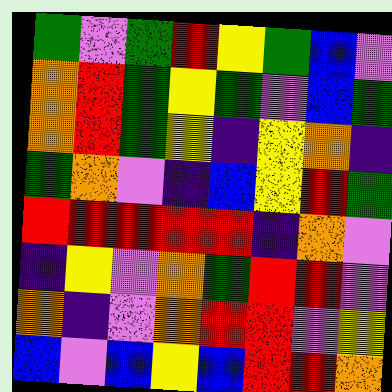[["green", "violet", "green", "red", "yellow", "green", "blue", "violet"], ["orange", "red", "green", "yellow", "green", "violet", "blue", "green"], ["orange", "red", "green", "yellow", "indigo", "yellow", "orange", "indigo"], ["green", "orange", "violet", "indigo", "blue", "yellow", "red", "green"], ["red", "red", "red", "red", "red", "indigo", "orange", "violet"], ["indigo", "yellow", "violet", "orange", "green", "red", "red", "violet"], ["orange", "indigo", "violet", "orange", "red", "red", "violet", "yellow"], ["blue", "violet", "blue", "yellow", "blue", "red", "red", "orange"]]